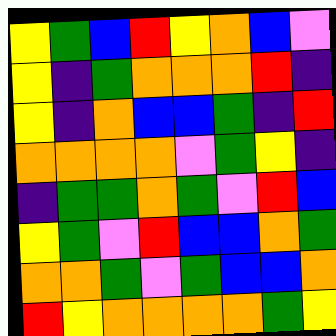[["yellow", "green", "blue", "red", "yellow", "orange", "blue", "violet"], ["yellow", "indigo", "green", "orange", "orange", "orange", "red", "indigo"], ["yellow", "indigo", "orange", "blue", "blue", "green", "indigo", "red"], ["orange", "orange", "orange", "orange", "violet", "green", "yellow", "indigo"], ["indigo", "green", "green", "orange", "green", "violet", "red", "blue"], ["yellow", "green", "violet", "red", "blue", "blue", "orange", "green"], ["orange", "orange", "green", "violet", "green", "blue", "blue", "orange"], ["red", "yellow", "orange", "orange", "orange", "orange", "green", "yellow"]]